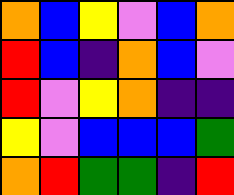[["orange", "blue", "yellow", "violet", "blue", "orange"], ["red", "blue", "indigo", "orange", "blue", "violet"], ["red", "violet", "yellow", "orange", "indigo", "indigo"], ["yellow", "violet", "blue", "blue", "blue", "green"], ["orange", "red", "green", "green", "indigo", "red"]]